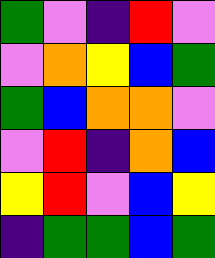[["green", "violet", "indigo", "red", "violet"], ["violet", "orange", "yellow", "blue", "green"], ["green", "blue", "orange", "orange", "violet"], ["violet", "red", "indigo", "orange", "blue"], ["yellow", "red", "violet", "blue", "yellow"], ["indigo", "green", "green", "blue", "green"]]